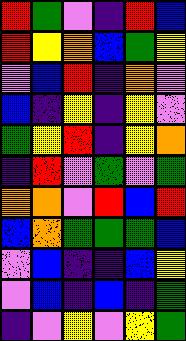[["red", "green", "violet", "indigo", "red", "blue"], ["red", "yellow", "orange", "blue", "green", "yellow"], ["violet", "blue", "red", "indigo", "orange", "violet"], ["blue", "indigo", "yellow", "indigo", "yellow", "violet"], ["green", "yellow", "red", "indigo", "yellow", "orange"], ["indigo", "red", "violet", "green", "violet", "green"], ["orange", "orange", "violet", "red", "blue", "red"], ["blue", "orange", "green", "green", "green", "blue"], ["violet", "blue", "indigo", "indigo", "blue", "yellow"], ["violet", "blue", "indigo", "blue", "indigo", "green"], ["indigo", "violet", "yellow", "violet", "yellow", "green"]]